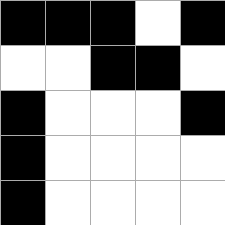[["black", "black", "black", "white", "black"], ["white", "white", "black", "black", "white"], ["black", "white", "white", "white", "black"], ["black", "white", "white", "white", "white"], ["black", "white", "white", "white", "white"]]